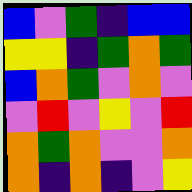[["blue", "violet", "green", "indigo", "blue", "blue"], ["yellow", "yellow", "indigo", "green", "orange", "green"], ["blue", "orange", "green", "violet", "orange", "violet"], ["violet", "red", "violet", "yellow", "violet", "red"], ["orange", "green", "orange", "violet", "violet", "orange"], ["orange", "indigo", "orange", "indigo", "violet", "yellow"]]